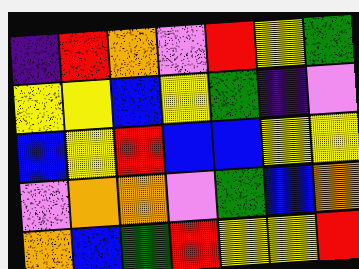[["indigo", "red", "orange", "violet", "red", "yellow", "green"], ["yellow", "yellow", "blue", "yellow", "green", "indigo", "violet"], ["blue", "yellow", "red", "blue", "blue", "yellow", "yellow"], ["violet", "orange", "orange", "violet", "green", "blue", "orange"], ["orange", "blue", "green", "red", "yellow", "yellow", "red"]]